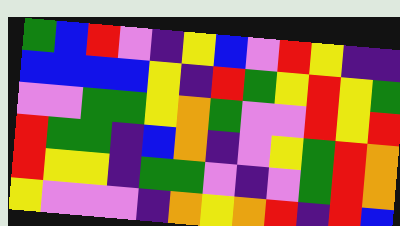[["green", "blue", "red", "violet", "indigo", "yellow", "blue", "violet", "red", "yellow", "indigo", "indigo"], ["blue", "blue", "blue", "blue", "yellow", "indigo", "red", "green", "yellow", "red", "yellow", "green"], ["violet", "violet", "green", "green", "yellow", "orange", "green", "violet", "violet", "red", "yellow", "red"], ["red", "green", "green", "indigo", "blue", "orange", "indigo", "violet", "yellow", "green", "red", "orange"], ["red", "yellow", "yellow", "indigo", "green", "green", "violet", "indigo", "violet", "green", "red", "orange"], ["yellow", "violet", "violet", "violet", "indigo", "orange", "yellow", "orange", "red", "indigo", "red", "blue"]]